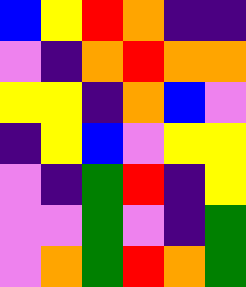[["blue", "yellow", "red", "orange", "indigo", "indigo"], ["violet", "indigo", "orange", "red", "orange", "orange"], ["yellow", "yellow", "indigo", "orange", "blue", "violet"], ["indigo", "yellow", "blue", "violet", "yellow", "yellow"], ["violet", "indigo", "green", "red", "indigo", "yellow"], ["violet", "violet", "green", "violet", "indigo", "green"], ["violet", "orange", "green", "red", "orange", "green"]]